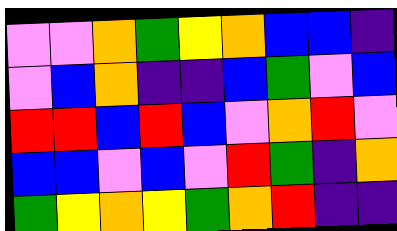[["violet", "violet", "orange", "green", "yellow", "orange", "blue", "blue", "indigo"], ["violet", "blue", "orange", "indigo", "indigo", "blue", "green", "violet", "blue"], ["red", "red", "blue", "red", "blue", "violet", "orange", "red", "violet"], ["blue", "blue", "violet", "blue", "violet", "red", "green", "indigo", "orange"], ["green", "yellow", "orange", "yellow", "green", "orange", "red", "indigo", "indigo"]]